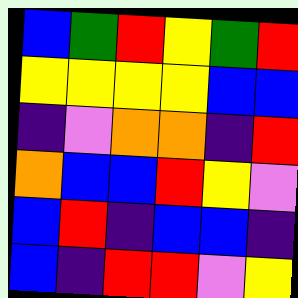[["blue", "green", "red", "yellow", "green", "red"], ["yellow", "yellow", "yellow", "yellow", "blue", "blue"], ["indigo", "violet", "orange", "orange", "indigo", "red"], ["orange", "blue", "blue", "red", "yellow", "violet"], ["blue", "red", "indigo", "blue", "blue", "indigo"], ["blue", "indigo", "red", "red", "violet", "yellow"]]